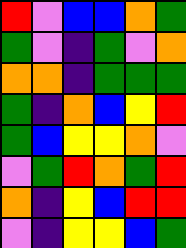[["red", "violet", "blue", "blue", "orange", "green"], ["green", "violet", "indigo", "green", "violet", "orange"], ["orange", "orange", "indigo", "green", "green", "green"], ["green", "indigo", "orange", "blue", "yellow", "red"], ["green", "blue", "yellow", "yellow", "orange", "violet"], ["violet", "green", "red", "orange", "green", "red"], ["orange", "indigo", "yellow", "blue", "red", "red"], ["violet", "indigo", "yellow", "yellow", "blue", "green"]]